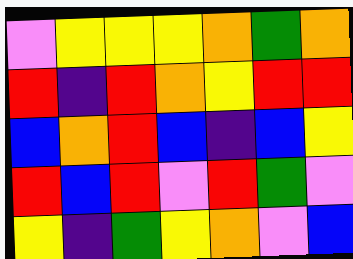[["violet", "yellow", "yellow", "yellow", "orange", "green", "orange"], ["red", "indigo", "red", "orange", "yellow", "red", "red"], ["blue", "orange", "red", "blue", "indigo", "blue", "yellow"], ["red", "blue", "red", "violet", "red", "green", "violet"], ["yellow", "indigo", "green", "yellow", "orange", "violet", "blue"]]